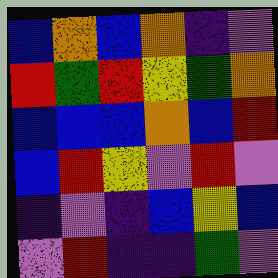[["blue", "orange", "blue", "orange", "indigo", "violet"], ["red", "green", "red", "yellow", "green", "orange"], ["blue", "blue", "blue", "orange", "blue", "red"], ["blue", "red", "yellow", "violet", "red", "violet"], ["indigo", "violet", "indigo", "blue", "yellow", "blue"], ["violet", "red", "indigo", "indigo", "green", "violet"]]